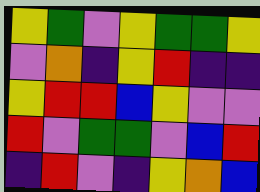[["yellow", "green", "violet", "yellow", "green", "green", "yellow"], ["violet", "orange", "indigo", "yellow", "red", "indigo", "indigo"], ["yellow", "red", "red", "blue", "yellow", "violet", "violet"], ["red", "violet", "green", "green", "violet", "blue", "red"], ["indigo", "red", "violet", "indigo", "yellow", "orange", "blue"]]